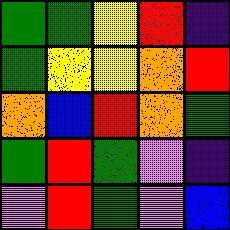[["green", "green", "yellow", "red", "indigo"], ["green", "yellow", "yellow", "orange", "red"], ["orange", "blue", "red", "orange", "green"], ["green", "red", "green", "violet", "indigo"], ["violet", "red", "green", "violet", "blue"]]